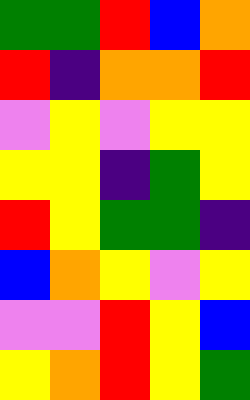[["green", "green", "red", "blue", "orange"], ["red", "indigo", "orange", "orange", "red"], ["violet", "yellow", "violet", "yellow", "yellow"], ["yellow", "yellow", "indigo", "green", "yellow"], ["red", "yellow", "green", "green", "indigo"], ["blue", "orange", "yellow", "violet", "yellow"], ["violet", "violet", "red", "yellow", "blue"], ["yellow", "orange", "red", "yellow", "green"]]